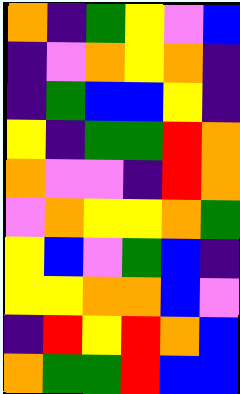[["orange", "indigo", "green", "yellow", "violet", "blue"], ["indigo", "violet", "orange", "yellow", "orange", "indigo"], ["indigo", "green", "blue", "blue", "yellow", "indigo"], ["yellow", "indigo", "green", "green", "red", "orange"], ["orange", "violet", "violet", "indigo", "red", "orange"], ["violet", "orange", "yellow", "yellow", "orange", "green"], ["yellow", "blue", "violet", "green", "blue", "indigo"], ["yellow", "yellow", "orange", "orange", "blue", "violet"], ["indigo", "red", "yellow", "red", "orange", "blue"], ["orange", "green", "green", "red", "blue", "blue"]]